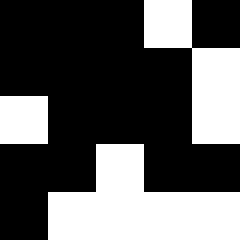[["black", "black", "black", "white", "black"], ["black", "black", "black", "black", "white"], ["white", "black", "black", "black", "white"], ["black", "black", "white", "black", "black"], ["black", "white", "white", "white", "white"]]